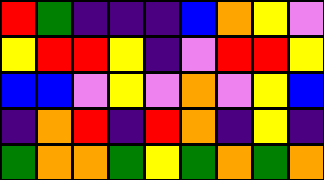[["red", "green", "indigo", "indigo", "indigo", "blue", "orange", "yellow", "violet"], ["yellow", "red", "red", "yellow", "indigo", "violet", "red", "red", "yellow"], ["blue", "blue", "violet", "yellow", "violet", "orange", "violet", "yellow", "blue"], ["indigo", "orange", "red", "indigo", "red", "orange", "indigo", "yellow", "indigo"], ["green", "orange", "orange", "green", "yellow", "green", "orange", "green", "orange"]]